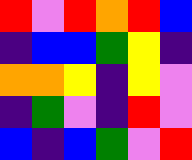[["red", "violet", "red", "orange", "red", "blue"], ["indigo", "blue", "blue", "green", "yellow", "indigo"], ["orange", "orange", "yellow", "indigo", "yellow", "violet"], ["indigo", "green", "violet", "indigo", "red", "violet"], ["blue", "indigo", "blue", "green", "violet", "red"]]